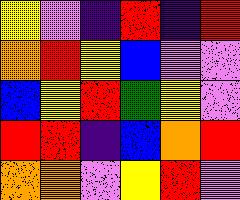[["yellow", "violet", "indigo", "red", "indigo", "red"], ["orange", "red", "yellow", "blue", "violet", "violet"], ["blue", "yellow", "red", "green", "yellow", "violet"], ["red", "red", "indigo", "blue", "orange", "red"], ["orange", "orange", "violet", "yellow", "red", "violet"]]